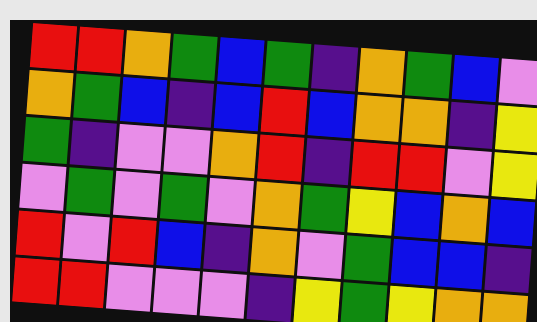[["red", "red", "orange", "green", "blue", "green", "indigo", "orange", "green", "blue", "violet"], ["orange", "green", "blue", "indigo", "blue", "red", "blue", "orange", "orange", "indigo", "yellow"], ["green", "indigo", "violet", "violet", "orange", "red", "indigo", "red", "red", "violet", "yellow"], ["violet", "green", "violet", "green", "violet", "orange", "green", "yellow", "blue", "orange", "blue"], ["red", "violet", "red", "blue", "indigo", "orange", "violet", "green", "blue", "blue", "indigo"], ["red", "red", "violet", "violet", "violet", "indigo", "yellow", "green", "yellow", "orange", "orange"]]